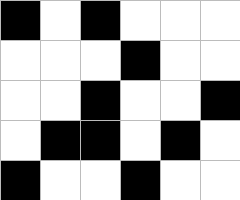[["black", "white", "black", "white", "white", "white"], ["white", "white", "white", "black", "white", "white"], ["white", "white", "black", "white", "white", "black"], ["white", "black", "black", "white", "black", "white"], ["black", "white", "white", "black", "white", "white"]]